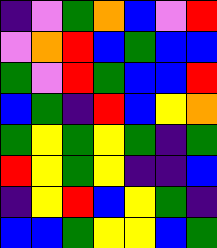[["indigo", "violet", "green", "orange", "blue", "violet", "red"], ["violet", "orange", "red", "blue", "green", "blue", "blue"], ["green", "violet", "red", "green", "blue", "blue", "red"], ["blue", "green", "indigo", "red", "blue", "yellow", "orange"], ["green", "yellow", "green", "yellow", "green", "indigo", "green"], ["red", "yellow", "green", "yellow", "indigo", "indigo", "blue"], ["indigo", "yellow", "red", "blue", "yellow", "green", "indigo"], ["blue", "blue", "green", "yellow", "yellow", "blue", "green"]]